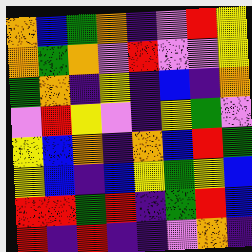[["orange", "blue", "green", "orange", "indigo", "violet", "red", "yellow"], ["orange", "green", "orange", "violet", "red", "violet", "violet", "yellow"], ["green", "orange", "indigo", "yellow", "indigo", "blue", "indigo", "orange"], ["violet", "red", "yellow", "violet", "indigo", "yellow", "green", "violet"], ["yellow", "blue", "orange", "indigo", "orange", "blue", "red", "green"], ["yellow", "blue", "indigo", "blue", "yellow", "green", "yellow", "blue"], ["red", "red", "green", "red", "indigo", "green", "red", "blue"], ["red", "indigo", "red", "indigo", "indigo", "violet", "orange", "indigo"]]